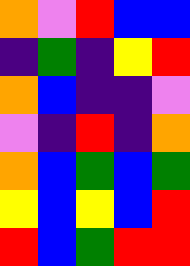[["orange", "violet", "red", "blue", "blue"], ["indigo", "green", "indigo", "yellow", "red"], ["orange", "blue", "indigo", "indigo", "violet"], ["violet", "indigo", "red", "indigo", "orange"], ["orange", "blue", "green", "blue", "green"], ["yellow", "blue", "yellow", "blue", "red"], ["red", "blue", "green", "red", "red"]]